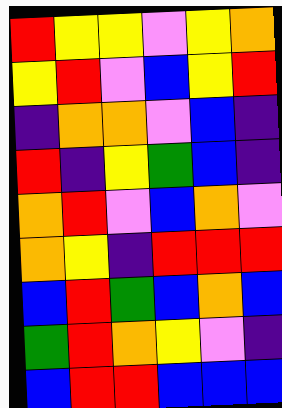[["red", "yellow", "yellow", "violet", "yellow", "orange"], ["yellow", "red", "violet", "blue", "yellow", "red"], ["indigo", "orange", "orange", "violet", "blue", "indigo"], ["red", "indigo", "yellow", "green", "blue", "indigo"], ["orange", "red", "violet", "blue", "orange", "violet"], ["orange", "yellow", "indigo", "red", "red", "red"], ["blue", "red", "green", "blue", "orange", "blue"], ["green", "red", "orange", "yellow", "violet", "indigo"], ["blue", "red", "red", "blue", "blue", "blue"]]